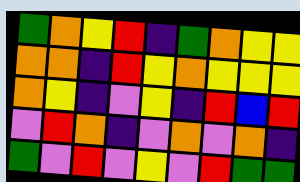[["green", "orange", "yellow", "red", "indigo", "green", "orange", "yellow", "yellow"], ["orange", "orange", "indigo", "red", "yellow", "orange", "yellow", "yellow", "yellow"], ["orange", "yellow", "indigo", "violet", "yellow", "indigo", "red", "blue", "red"], ["violet", "red", "orange", "indigo", "violet", "orange", "violet", "orange", "indigo"], ["green", "violet", "red", "violet", "yellow", "violet", "red", "green", "green"]]